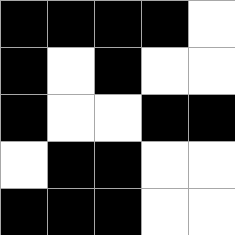[["black", "black", "black", "black", "white"], ["black", "white", "black", "white", "white"], ["black", "white", "white", "black", "black"], ["white", "black", "black", "white", "white"], ["black", "black", "black", "white", "white"]]